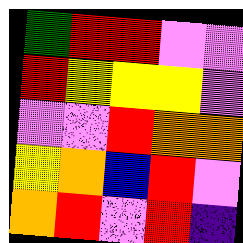[["green", "red", "red", "violet", "violet"], ["red", "yellow", "yellow", "yellow", "violet"], ["violet", "violet", "red", "orange", "orange"], ["yellow", "orange", "blue", "red", "violet"], ["orange", "red", "violet", "red", "indigo"]]